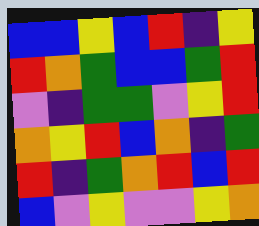[["blue", "blue", "yellow", "blue", "red", "indigo", "yellow"], ["red", "orange", "green", "blue", "blue", "green", "red"], ["violet", "indigo", "green", "green", "violet", "yellow", "red"], ["orange", "yellow", "red", "blue", "orange", "indigo", "green"], ["red", "indigo", "green", "orange", "red", "blue", "red"], ["blue", "violet", "yellow", "violet", "violet", "yellow", "orange"]]